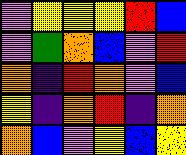[["violet", "yellow", "yellow", "yellow", "red", "blue"], ["violet", "green", "orange", "blue", "violet", "red"], ["orange", "indigo", "red", "orange", "violet", "blue"], ["yellow", "indigo", "orange", "red", "indigo", "orange"], ["orange", "blue", "violet", "yellow", "blue", "yellow"]]